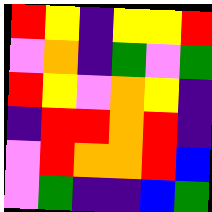[["red", "yellow", "indigo", "yellow", "yellow", "red"], ["violet", "orange", "indigo", "green", "violet", "green"], ["red", "yellow", "violet", "orange", "yellow", "indigo"], ["indigo", "red", "red", "orange", "red", "indigo"], ["violet", "red", "orange", "orange", "red", "blue"], ["violet", "green", "indigo", "indigo", "blue", "green"]]